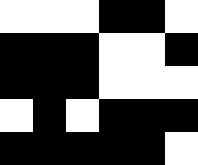[["white", "white", "white", "black", "black", "white"], ["black", "black", "black", "white", "white", "black"], ["black", "black", "black", "white", "white", "white"], ["white", "black", "white", "black", "black", "black"], ["black", "black", "black", "black", "black", "white"]]